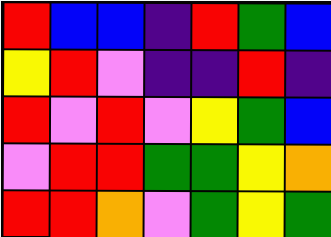[["red", "blue", "blue", "indigo", "red", "green", "blue"], ["yellow", "red", "violet", "indigo", "indigo", "red", "indigo"], ["red", "violet", "red", "violet", "yellow", "green", "blue"], ["violet", "red", "red", "green", "green", "yellow", "orange"], ["red", "red", "orange", "violet", "green", "yellow", "green"]]